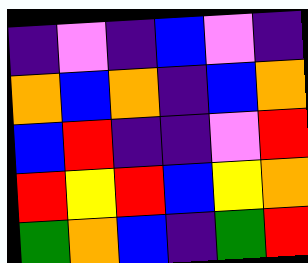[["indigo", "violet", "indigo", "blue", "violet", "indigo"], ["orange", "blue", "orange", "indigo", "blue", "orange"], ["blue", "red", "indigo", "indigo", "violet", "red"], ["red", "yellow", "red", "blue", "yellow", "orange"], ["green", "orange", "blue", "indigo", "green", "red"]]